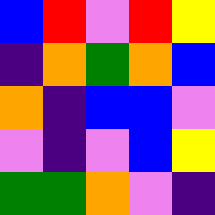[["blue", "red", "violet", "red", "yellow"], ["indigo", "orange", "green", "orange", "blue"], ["orange", "indigo", "blue", "blue", "violet"], ["violet", "indigo", "violet", "blue", "yellow"], ["green", "green", "orange", "violet", "indigo"]]